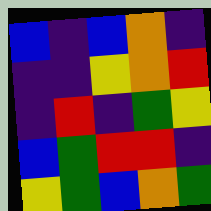[["blue", "indigo", "blue", "orange", "indigo"], ["indigo", "indigo", "yellow", "orange", "red"], ["indigo", "red", "indigo", "green", "yellow"], ["blue", "green", "red", "red", "indigo"], ["yellow", "green", "blue", "orange", "green"]]